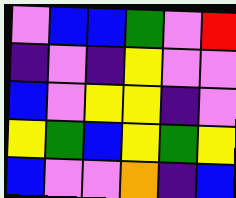[["violet", "blue", "blue", "green", "violet", "red"], ["indigo", "violet", "indigo", "yellow", "violet", "violet"], ["blue", "violet", "yellow", "yellow", "indigo", "violet"], ["yellow", "green", "blue", "yellow", "green", "yellow"], ["blue", "violet", "violet", "orange", "indigo", "blue"]]